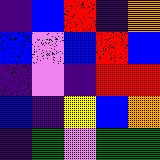[["indigo", "blue", "red", "indigo", "orange"], ["blue", "violet", "blue", "red", "blue"], ["indigo", "violet", "indigo", "red", "red"], ["blue", "indigo", "yellow", "blue", "orange"], ["indigo", "green", "violet", "green", "green"]]